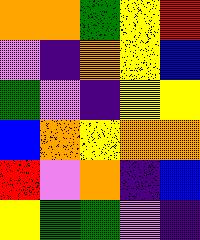[["orange", "orange", "green", "yellow", "red"], ["violet", "indigo", "orange", "yellow", "blue"], ["green", "violet", "indigo", "yellow", "yellow"], ["blue", "orange", "yellow", "orange", "orange"], ["red", "violet", "orange", "indigo", "blue"], ["yellow", "green", "green", "violet", "indigo"]]